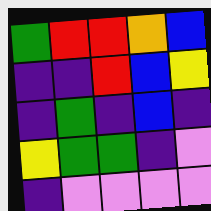[["green", "red", "red", "orange", "blue"], ["indigo", "indigo", "red", "blue", "yellow"], ["indigo", "green", "indigo", "blue", "indigo"], ["yellow", "green", "green", "indigo", "violet"], ["indigo", "violet", "violet", "violet", "violet"]]